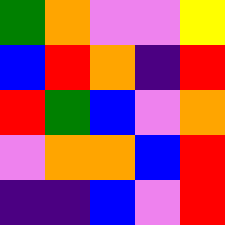[["green", "orange", "violet", "violet", "yellow"], ["blue", "red", "orange", "indigo", "red"], ["red", "green", "blue", "violet", "orange"], ["violet", "orange", "orange", "blue", "red"], ["indigo", "indigo", "blue", "violet", "red"]]